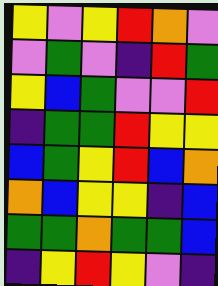[["yellow", "violet", "yellow", "red", "orange", "violet"], ["violet", "green", "violet", "indigo", "red", "green"], ["yellow", "blue", "green", "violet", "violet", "red"], ["indigo", "green", "green", "red", "yellow", "yellow"], ["blue", "green", "yellow", "red", "blue", "orange"], ["orange", "blue", "yellow", "yellow", "indigo", "blue"], ["green", "green", "orange", "green", "green", "blue"], ["indigo", "yellow", "red", "yellow", "violet", "indigo"]]